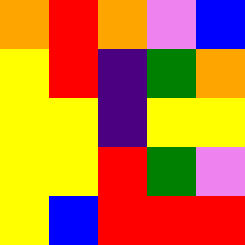[["orange", "red", "orange", "violet", "blue"], ["yellow", "red", "indigo", "green", "orange"], ["yellow", "yellow", "indigo", "yellow", "yellow"], ["yellow", "yellow", "red", "green", "violet"], ["yellow", "blue", "red", "red", "red"]]